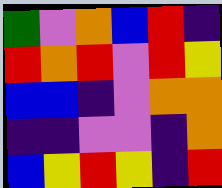[["green", "violet", "orange", "blue", "red", "indigo"], ["red", "orange", "red", "violet", "red", "yellow"], ["blue", "blue", "indigo", "violet", "orange", "orange"], ["indigo", "indigo", "violet", "violet", "indigo", "orange"], ["blue", "yellow", "red", "yellow", "indigo", "red"]]